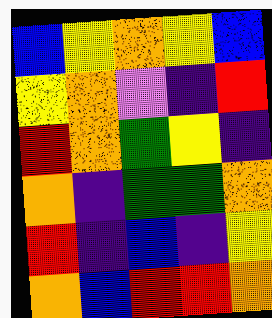[["blue", "yellow", "orange", "yellow", "blue"], ["yellow", "orange", "violet", "indigo", "red"], ["red", "orange", "green", "yellow", "indigo"], ["orange", "indigo", "green", "green", "orange"], ["red", "indigo", "blue", "indigo", "yellow"], ["orange", "blue", "red", "red", "orange"]]